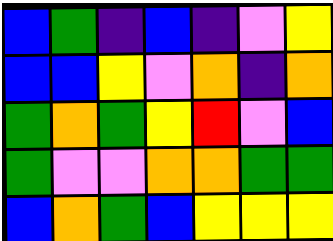[["blue", "green", "indigo", "blue", "indigo", "violet", "yellow"], ["blue", "blue", "yellow", "violet", "orange", "indigo", "orange"], ["green", "orange", "green", "yellow", "red", "violet", "blue"], ["green", "violet", "violet", "orange", "orange", "green", "green"], ["blue", "orange", "green", "blue", "yellow", "yellow", "yellow"]]